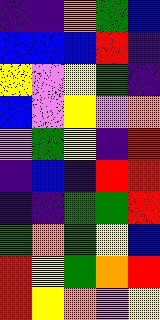[["indigo", "indigo", "orange", "green", "blue"], ["blue", "blue", "blue", "red", "indigo"], ["yellow", "violet", "yellow", "green", "indigo"], ["blue", "violet", "yellow", "violet", "orange"], ["violet", "green", "yellow", "indigo", "red"], ["indigo", "blue", "indigo", "red", "red"], ["indigo", "indigo", "green", "green", "red"], ["green", "orange", "green", "yellow", "blue"], ["red", "yellow", "green", "orange", "red"], ["red", "yellow", "orange", "violet", "yellow"]]